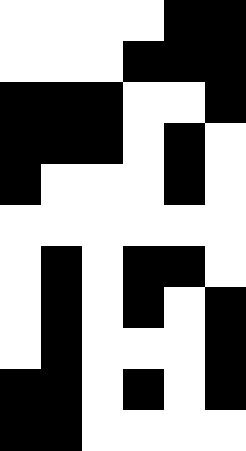[["white", "white", "white", "white", "black", "black"], ["white", "white", "white", "black", "black", "black"], ["black", "black", "black", "white", "white", "black"], ["black", "black", "black", "white", "black", "white"], ["black", "white", "white", "white", "black", "white"], ["white", "white", "white", "white", "white", "white"], ["white", "black", "white", "black", "black", "white"], ["white", "black", "white", "black", "white", "black"], ["white", "black", "white", "white", "white", "black"], ["black", "black", "white", "black", "white", "black"], ["black", "black", "white", "white", "white", "white"]]